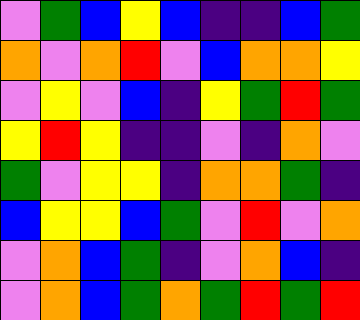[["violet", "green", "blue", "yellow", "blue", "indigo", "indigo", "blue", "green"], ["orange", "violet", "orange", "red", "violet", "blue", "orange", "orange", "yellow"], ["violet", "yellow", "violet", "blue", "indigo", "yellow", "green", "red", "green"], ["yellow", "red", "yellow", "indigo", "indigo", "violet", "indigo", "orange", "violet"], ["green", "violet", "yellow", "yellow", "indigo", "orange", "orange", "green", "indigo"], ["blue", "yellow", "yellow", "blue", "green", "violet", "red", "violet", "orange"], ["violet", "orange", "blue", "green", "indigo", "violet", "orange", "blue", "indigo"], ["violet", "orange", "blue", "green", "orange", "green", "red", "green", "red"]]